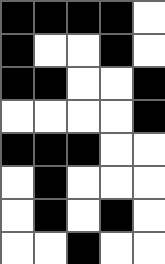[["black", "black", "black", "black", "white"], ["black", "white", "white", "black", "white"], ["black", "black", "white", "white", "black"], ["white", "white", "white", "white", "black"], ["black", "black", "black", "white", "white"], ["white", "black", "white", "white", "white"], ["white", "black", "white", "black", "white"], ["white", "white", "black", "white", "white"]]